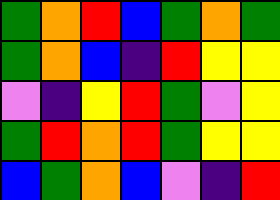[["green", "orange", "red", "blue", "green", "orange", "green"], ["green", "orange", "blue", "indigo", "red", "yellow", "yellow"], ["violet", "indigo", "yellow", "red", "green", "violet", "yellow"], ["green", "red", "orange", "red", "green", "yellow", "yellow"], ["blue", "green", "orange", "blue", "violet", "indigo", "red"]]